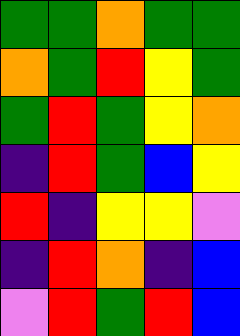[["green", "green", "orange", "green", "green"], ["orange", "green", "red", "yellow", "green"], ["green", "red", "green", "yellow", "orange"], ["indigo", "red", "green", "blue", "yellow"], ["red", "indigo", "yellow", "yellow", "violet"], ["indigo", "red", "orange", "indigo", "blue"], ["violet", "red", "green", "red", "blue"]]